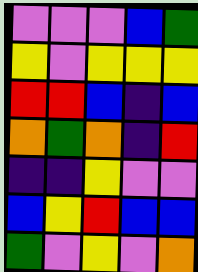[["violet", "violet", "violet", "blue", "green"], ["yellow", "violet", "yellow", "yellow", "yellow"], ["red", "red", "blue", "indigo", "blue"], ["orange", "green", "orange", "indigo", "red"], ["indigo", "indigo", "yellow", "violet", "violet"], ["blue", "yellow", "red", "blue", "blue"], ["green", "violet", "yellow", "violet", "orange"]]